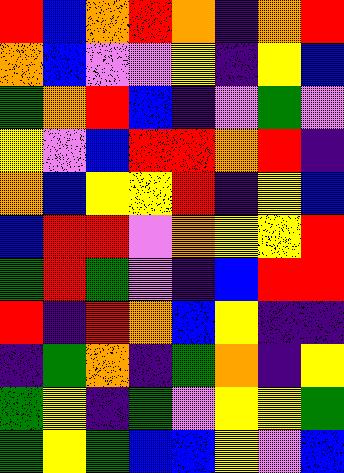[["red", "blue", "orange", "red", "orange", "indigo", "orange", "red"], ["orange", "blue", "violet", "violet", "yellow", "indigo", "yellow", "blue"], ["green", "orange", "red", "blue", "indigo", "violet", "green", "violet"], ["yellow", "violet", "blue", "red", "red", "orange", "red", "indigo"], ["orange", "blue", "yellow", "yellow", "red", "indigo", "yellow", "blue"], ["blue", "red", "red", "violet", "orange", "yellow", "yellow", "red"], ["green", "red", "green", "violet", "indigo", "blue", "red", "red"], ["red", "indigo", "red", "orange", "blue", "yellow", "indigo", "indigo"], ["indigo", "green", "orange", "indigo", "green", "orange", "indigo", "yellow"], ["green", "yellow", "indigo", "green", "violet", "yellow", "yellow", "green"], ["green", "yellow", "green", "blue", "blue", "yellow", "violet", "blue"]]